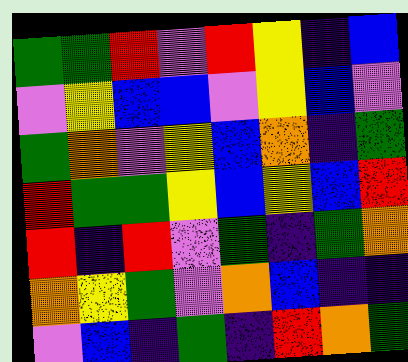[["green", "green", "red", "violet", "red", "yellow", "indigo", "blue"], ["violet", "yellow", "blue", "blue", "violet", "yellow", "blue", "violet"], ["green", "orange", "violet", "yellow", "blue", "orange", "indigo", "green"], ["red", "green", "green", "yellow", "blue", "yellow", "blue", "red"], ["red", "indigo", "red", "violet", "green", "indigo", "green", "orange"], ["orange", "yellow", "green", "violet", "orange", "blue", "indigo", "indigo"], ["violet", "blue", "indigo", "green", "indigo", "red", "orange", "green"]]